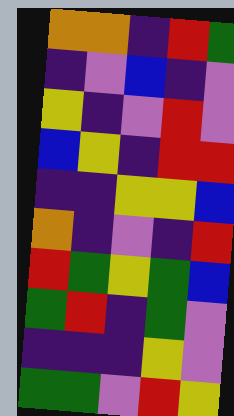[["orange", "orange", "indigo", "red", "green"], ["indigo", "violet", "blue", "indigo", "violet"], ["yellow", "indigo", "violet", "red", "violet"], ["blue", "yellow", "indigo", "red", "red"], ["indigo", "indigo", "yellow", "yellow", "blue"], ["orange", "indigo", "violet", "indigo", "red"], ["red", "green", "yellow", "green", "blue"], ["green", "red", "indigo", "green", "violet"], ["indigo", "indigo", "indigo", "yellow", "violet"], ["green", "green", "violet", "red", "yellow"]]